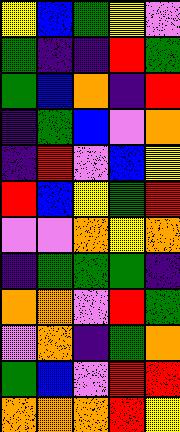[["yellow", "blue", "green", "yellow", "violet"], ["green", "indigo", "indigo", "red", "green"], ["green", "blue", "orange", "indigo", "red"], ["indigo", "green", "blue", "violet", "orange"], ["indigo", "red", "violet", "blue", "yellow"], ["red", "blue", "yellow", "green", "red"], ["violet", "violet", "orange", "yellow", "orange"], ["indigo", "green", "green", "green", "indigo"], ["orange", "orange", "violet", "red", "green"], ["violet", "orange", "indigo", "green", "orange"], ["green", "blue", "violet", "red", "red"], ["orange", "orange", "orange", "red", "yellow"]]